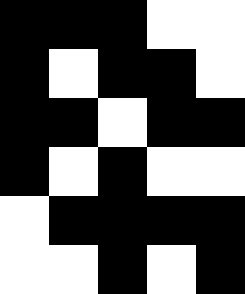[["black", "black", "black", "white", "white"], ["black", "white", "black", "black", "white"], ["black", "black", "white", "black", "black"], ["black", "white", "black", "white", "white"], ["white", "black", "black", "black", "black"], ["white", "white", "black", "white", "black"]]